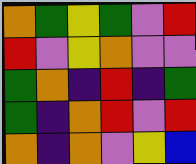[["orange", "green", "yellow", "green", "violet", "red"], ["red", "violet", "yellow", "orange", "violet", "violet"], ["green", "orange", "indigo", "red", "indigo", "green"], ["green", "indigo", "orange", "red", "violet", "red"], ["orange", "indigo", "orange", "violet", "yellow", "blue"]]